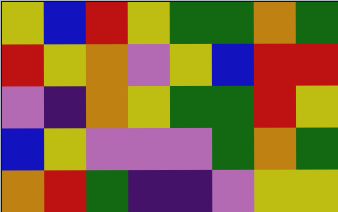[["yellow", "blue", "red", "yellow", "green", "green", "orange", "green"], ["red", "yellow", "orange", "violet", "yellow", "blue", "red", "red"], ["violet", "indigo", "orange", "yellow", "green", "green", "red", "yellow"], ["blue", "yellow", "violet", "violet", "violet", "green", "orange", "green"], ["orange", "red", "green", "indigo", "indigo", "violet", "yellow", "yellow"]]